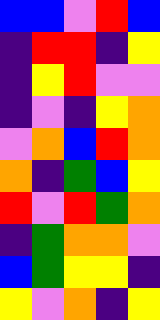[["blue", "blue", "violet", "red", "blue"], ["indigo", "red", "red", "indigo", "yellow"], ["indigo", "yellow", "red", "violet", "violet"], ["indigo", "violet", "indigo", "yellow", "orange"], ["violet", "orange", "blue", "red", "orange"], ["orange", "indigo", "green", "blue", "yellow"], ["red", "violet", "red", "green", "orange"], ["indigo", "green", "orange", "orange", "violet"], ["blue", "green", "yellow", "yellow", "indigo"], ["yellow", "violet", "orange", "indigo", "yellow"]]